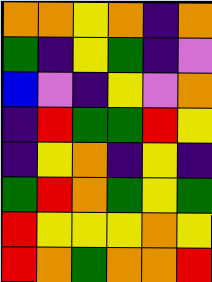[["orange", "orange", "yellow", "orange", "indigo", "orange"], ["green", "indigo", "yellow", "green", "indigo", "violet"], ["blue", "violet", "indigo", "yellow", "violet", "orange"], ["indigo", "red", "green", "green", "red", "yellow"], ["indigo", "yellow", "orange", "indigo", "yellow", "indigo"], ["green", "red", "orange", "green", "yellow", "green"], ["red", "yellow", "yellow", "yellow", "orange", "yellow"], ["red", "orange", "green", "orange", "orange", "red"]]